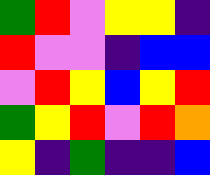[["green", "red", "violet", "yellow", "yellow", "indigo"], ["red", "violet", "violet", "indigo", "blue", "blue"], ["violet", "red", "yellow", "blue", "yellow", "red"], ["green", "yellow", "red", "violet", "red", "orange"], ["yellow", "indigo", "green", "indigo", "indigo", "blue"]]